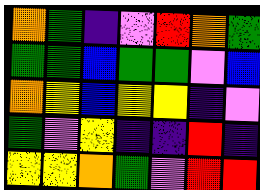[["orange", "green", "indigo", "violet", "red", "orange", "green"], ["green", "green", "blue", "green", "green", "violet", "blue"], ["orange", "yellow", "blue", "yellow", "yellow", "indigo", "violet"], ["green", "violet", "yellow", "indigo", "indigo", "red", "indigo"], ["yellow", "yellow", "orange", "green", "violet", "red", "red"]]